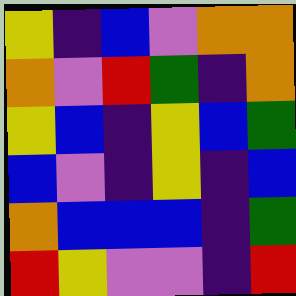[["yellow", "indigo", "blue", "violet", "orange", "orange"], ["orange", "violet", "red", "green", "indigo", "orange"], ["yellow", "blue", "indigo", "yellow", "blue", "green"], ["blue", "violet", "indigo", "yellow", "indigo", "blue"], ["orange", "blue", "blue", "blue", "indigo", "green"], ["red", "yellow", "violet", "violet", "indigo", "red"]]